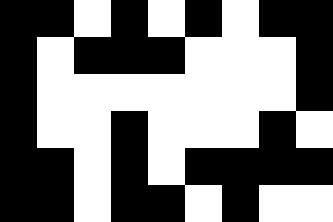[["black", "black", "white", "black", "white", "black", "white", "black", "black"], ["black", "white", "black", "black", "black", "white", "white", "white", "black"], ["black", "white", "white", "white", "white", "white", "white", "white", "black"], ["black", "white", "white", "black", "white", "white", "white", "black", "white"], ["black", "black", "white", "black", "white", "black", "black", "black", "black"], ["black", "black", "white", "black", "black", "white", "black", "white", "white"]]